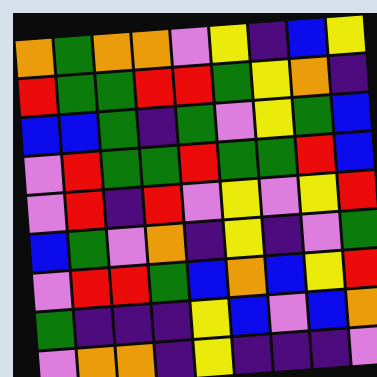[["orange", "green", "orange", "orange", "violet", "yellow", "indigo", "blue", "yellow"], ["red", "green", "green", "red", "red", "green", "yellow", "orange", "indigo"], ["blue", "blue", "green", "indigo", "green", "violet", "yellow", "green", "blue"], ["violet", "red", "green", "green", "red", "green", "green", "red", "blue"], ["violet", "red", "indigo", "red", "violet", "yellow", "violet", "yellow", "red"], ["blue", "green", "violet", "orange", "indigo", "yellow", "indigo", "violet", "green"], ["violet", "red", "red", "green", "blue", "orange", "blue", "yellow", "red"], ["green", "indigo", "indigo", "indigo", "yellow", "blue", "violet", "blue", "orange"], ["violet", "orange", "orange", "indigo", "yellow", "indigo", "indigo", "indigo", "violet"]]